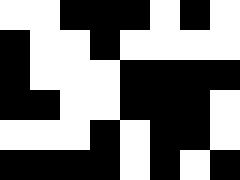[["white", "white", "black", "black", "black", "white", "black", "white"], ["black", "white", "white", "black", "white", "white", "white", "white"], ["black", "white", "white", "white", "black", "black", "black", "black"], ["black", "black", "white", "white", "black", "black", "black", "white"], ["white", "white", "white", "black", "white", "black", "black", "white"], ["black", "black", "black", "black", "white", "black", "white", "black"]]